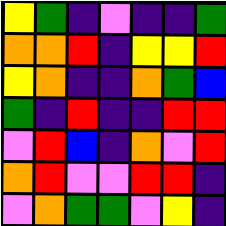[["yellow", "green", "indigo", "violet", "indigo", "indigo", "green"], ["orange", "orange", "red", "indigo", "yellow", "yellow", "red"], ["yellow", "orange", "indigo", "indigo", "orange", "green", "blue"], ["green", "indigo", "red", "indigo", "indigo", "red", "red"], ["violet", "red", "blue", "indigo", "orange", "violet", "red"], ["orange", "red", "violet", "violet", "red", "red", "indigo"], ["violet", "orange", "green", "green", "violet", "yellow", "indigo"]]